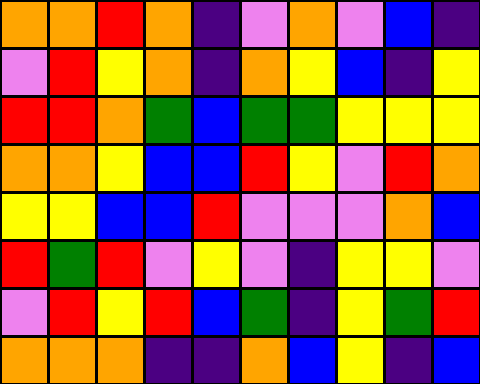[["orange", "orange", "red", "orange", "indigo", "violet", "orange", "violet", "blue", "indigo"], ["violet", "red", "yellow", "orange", "indigo", "orange", "yellow", "blue", "indigo", "yellow"], ["red", "red", "orange", "green", "blue", "green", "green", "yellow", "yellow", "yellow"], ["orange", "orange", "yellow", "blue", "blue", "red", "yellow", "violet", "red", "orange"], ["yellow", "yellow", "blue", "blue", "red", "violet", "violet", "violet", "orange", "blue"], ["red", "green", "red", "violet", "yellow", "violet", "indigo", "yellow", "yellow", "violet"], ["violet", "red", "yellow", "red", "blue", "green", "indigo", "yellow", "green", "red"], ["orange", "orange", "orange", "indigo", "indigo", "orange", "blue", "yellow", "indigo", "blue"]]